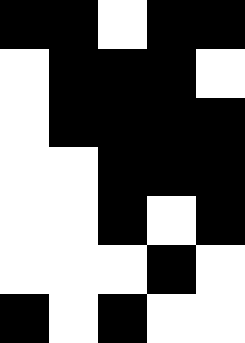[["black", "black", "white", "black", "black"], ["white", "black", "black", "black", "white"], ["white", "black", "black", "black", "black"], ["white", "white", "black", "black", "black"], ["white", "white", "black", "white", "black"], ["white", "white", "white", "black", "white"], ["black", "white", "black", "white", "white"]]